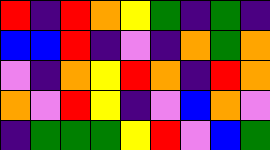[["red", "indigo", "red", "orange", "yellow", "green", "indigo", "green", "indigo"], ["blue", "blue", "red", "indigo", "violet", "indigo", "orange", "green", "orange"], ["violet", "indigo", "orange", "yellow", "red", "orange", "indigo", "red", "orange"], ["orange", "violet", "red", "yellow", "indigo", "violet", "blue", "orange", "violet"], ["indigo", "green", "green", "green", "yellow", "red", "violet", "blue", "green"]]